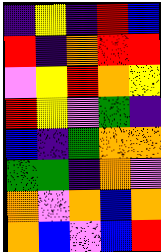[["indigo", "yellow", "indigo", "red", "blue"], ["red", "indigo", "orange", "red", "red"], ["violet", "yellow", "red", "orange", "yellow"], ["red", "yellow", "violet", "green", "indigo"], ["blue", "indigo", "green", "orange", "orange"], ["green", "green", "indigo", "orange", "violet"], ["orange", "violet", "orange", "blue", "orange"], ["orange", "blue", "violet", "blue", "red"]]